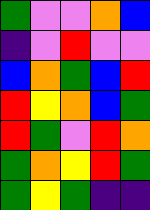[["green", "violet", "violet", "orange", "blue"], ["indigo", "violet", "red", "violet", "violet"], ["blue", "orange", "green", "blue", "red"], ["red", "yellow", "orange", "blue", "green"], ["red", "green", "violet", "red", "orange"], ["green", "orange", "yellow", "red", "green"], ["green", "yellow", "green", "indigo", "indigo"]]